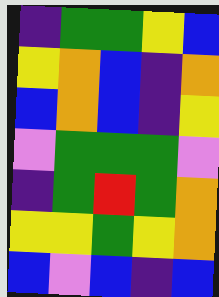[["indigo", "green", "green", "yellow", "blue"], ["yellow", "orange", "blue", "indigo", "orange"], ["blue", "orange", "blue", "indigo", "yellow"], ["violet", "green", "green", "green", "violet"], ["indigo", "green", "red", "green", "orange"], ["yellow", "yellow", "green", "yellow", "orange"], ["blue", "violet", "blue", "indigo", "blue"]]